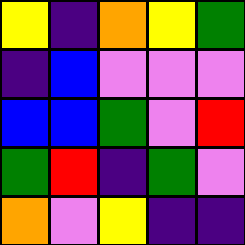[["yellow", "indigo", "orange", "yellow", "green"], ["indigo", "blue", "violet", "violet", "violet"], ["blue", "blue", "green", "violet", "red"], ["green", "red", "indigo", "green", "violet"], ["orange", "violet", "yellow", "indigo", "indigo"]]